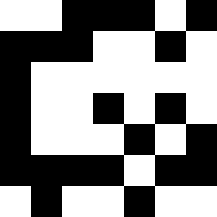[["white", "white", "black", "black", "black", "white", "black"], ["black", "black", "black", "white", "white", "black", "white"], ["black", "white", "white", "white", "white", "white", "white"], ["black", "white", "white", "black", "white", "black", "white"], ["black", "white", "white", "white", "black", "white", "black"], ["black", "black", "black", "black", "white", "black", "black"], ["white", "black", "white", "white", "black", "white", "white"]]